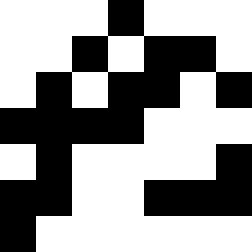[["white", "white", "white", "black", "white", "white", "white"], ["white", "white", "black", "white", "black", "black", "white"], ["white", "black", "white", "black", "black", "white", "black"], ["black", "black", "black", "black", "white", "white", "white"], ["white", "black", "white", "white", "white", "white", "black"], ["black", "black", "white", "white", "black", "black", "black"], ["black", "white", "white", "white", "white", "white", "white"]]